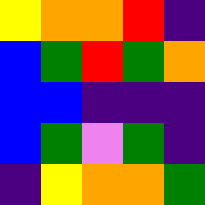[["yellow", "orange", "orange", "red", "indigo"], ["blue", "green", "red", "green", "orange"], ["blue", "blue", "indigo", "indigo", "indigo"], ["blue", "green", "violet", "green", "indigo"], ["indigo", "yellow", "orange", "orange", "green"]]